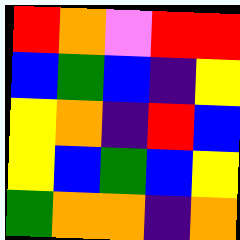[["red", "orange", "violet", "red", "red"], ["blue", "green", "blue", "indigo", "yellow"], ["yellow", "orange", "indigo", "red", "blue"], ["yellow", "blue", "green", "blue", "yellow"], ["green", "orange", "orange", "indigo", "orange"]]